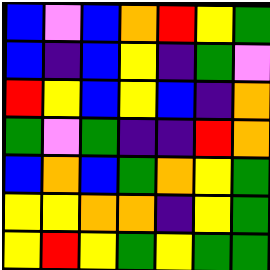[["blue", "violet", "blue", "orange", "red", "yellow", "green"], ["blue", "indigo", "blue", "yellow", "indigo", "green", "violet"], ["red", "yellow", "blue", "yellow", "blue", "indigo", "orange"], ["green", "violet", "green", "indigo", "indigo", "red", "orange"], ["blue", "orange", "blue", "green", "orange", "yellow", "green"], ["yellow", "yellow", "orange", "orange", "indigo", "yellow", "green"], ["yellow", "red", "yellow", "green", "yellow", "green", "green"]]